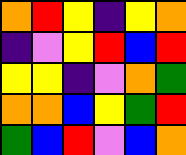[["orange", "red", "yellow", "indigo", "yellow", "orange"], ["indigo", "violet", "yellow", "red", "blue", "red"], ["yellow", "yellow", "indigo", "violet", "orange", "green"], ["orange", "orange", "blue", "yellow", "green", "red"], ["green", "blue", "red", "violet", "blue", "orange"]]